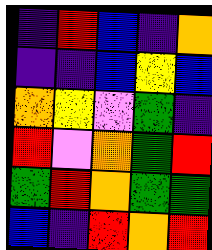[["indigo", "red", "blue", "indigo", "orange"], ["indigo", "indigo", "blue", "yellow", "blue"], ["orange", "yellow", "violet", "green", "indigo"], ["red", "violet", "orange", "green", "red"], ["green", "red", "orange", "green", "green"], ["blue", "indigo", "red", "orange", "red"]]